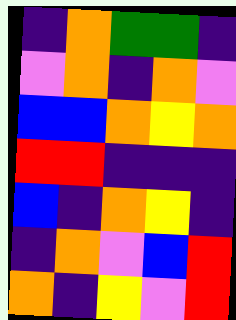[["indigo", "orange", "green", "green", "indigo"], ["violet", "orange", "indigo", "orange", "violet"], ["blue", "blue", "orange", "yellow", "orange"], ["red", "red", "indigo", "indigo", "indigo"], ["blue", "indigo", "orange", "yellow", "indigo"], ["indigo", "orange", "violet", "blue", "red"], ["orange", "indigo", "yellow", "violet", "red"]]